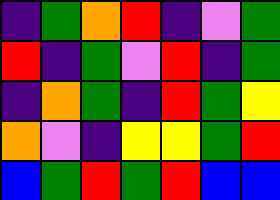[["indigo", "green", "orange", "red", "indigo", "violet", "green"], ["red", "indigo", "green", "violet", "red", "indigo", "green"], ["indigo", "orange", "green", "indigo", "red", "green", "yellow"], ["orange", "violet", "indigo", "yellow", "yellow", "green", "red"], ["blue", "green", "red", "green", "red", "blue", "blue"]]